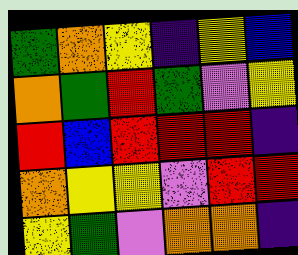[["green", "orange", "yellow", "indigo", "yellow", "blue"], ["orange", "green", "red", "green", "violet", "yellow"], ["red", "blue", "red", "red", "red", "indigo"], ["orange", "yellow", "yellow", "violet", "red", "red"], ["yellow", "green", "violet", "orange", "orange", "indigo"]]